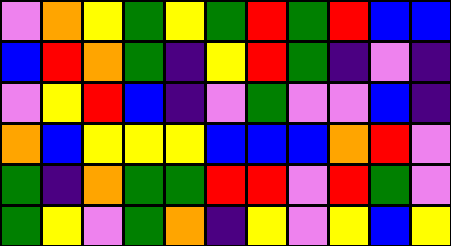[["violet", "orange", "yellow", "green", "yellow", "green", "red", "green", "red", "blue", "blue"], ["blue", "red", "orange", "green", "indigo", "yellow", "red", "green", "indigo", "violet", "indigo"], ["violet", "yellow", "red", "blue", "indigo", "violet", "green", "violet", "violet", "blue", "indigo"], ["orange", "blue", "yellow", "yellow", "yellow", "blue", "blue", "blue", "orange", "red", "violet"], ["green", "indigo", "orange", "green", "green", "red", "red", "violet", "red", "green", "violet"], ["green", "yellow", "violet", "green", "orange", "indigo", "yellow", "violet", "yellow", "blue", "yellow"]]